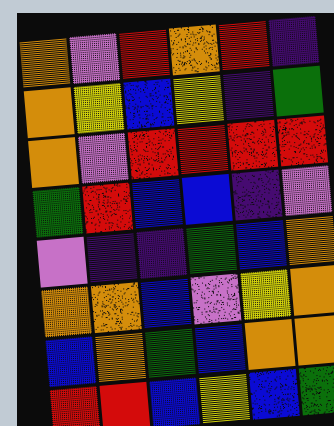[["orange", "violet", "red", "orange", "red", "indigo"], ["orange", "yellow", "blue", "yellow", "indigo", "green"], ["orange", "violet", "red", "red", "red", "red"], ["green", "red", "blue", "blue", "indigo", "violet"], ["violet", "indigo", "indigo", "green", "blue", "orange"], ["orange", "orange", "blue", "violet", "yellow", "orange"], ["blue", "orange", "green", "blue", "orange", "orange"], ["red", "red", "blue", "yellow", "blue", "green"]]